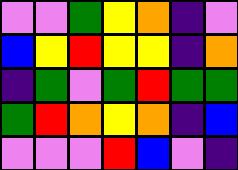[["violet", "violet", "green", "yellow", "orange", "indigo", "violet"], ["blue", "yellow", "red", "yellow", "yellow", "indigo", "orange"], ["indigo", "green", "violet", "green", "red", "green", "green"], ["green", "red", "orange", "yellow", "orange", "indigo", "blue"], ["violet", "violet", "violet", "red", "blue", "violet", "indigo"]]